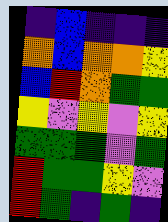[["indigo", "blue", "indigo", "indigo", "indigo"], ["orange", "blue", "orange", "orange", "yellow"], ["blue", "red", "orange", "green", "green"], ["yellow", "violet", "yellow", "violet", "yellow"], ["green", "green", "green", "violet", "green"], ["red", "green", "green", "yellow", "violet"], ["red", "green", "indigo", "green", "indigo"]]